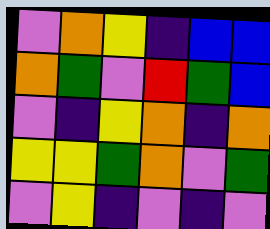[["violet", "orange", "yellow", "indigo", "blue", "blue"], ["orange", "green", "violet", "red", "green", "blue"], ["violet", "indigo", "yellow", "orange", "indigo", "orange"], ["yellow", "yellow", "green", "orange", "violet", "green"], ["violet", "yellow", "indigo", "violet", "indigo", "violet"]]